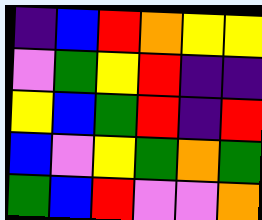[["indigo", "blue", "red", "orange", "yellow", "yellow"], ["violet", "green", "yellow", "red", "indigo", "indigo"], ["yellow", "blue", "green", "red", "indigo", "red"], ["blue", "violet", "yellow", "green", "orange", "green"], ["green", "blue", "red", "violet", "violet", "orange"]]